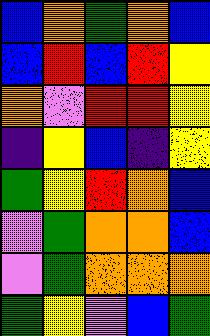[["blue", "orange", "green", "orange", "blue"], ["blue", "red", "blue", "red", "yellow"], ["orange", "violet", "red", "red", "yellow"], ["indigo", "yellow", "blue", "indigo", "yellow"], ["green", "yellow", "red", "orange", "blue"], ["violet", "green", "orange", "orange", "blue"], ["violet", "green", "orange", "orange", "orange"], ["green", "yellow", "violet", "blue", "green"]]